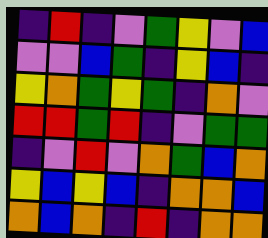[["indigo", "red", "indigo", "violet", "green", "yellow", "violet", "blue"], ["violet", "violet", "blue", "green", "indigo", "yellow", "blue", "indigo"], ["yellow", "orange", "green", "yellow", "green", "indigo", "orange", "violet"], ["red", "red", "green", "red", "indigo", "violet", "green", "green"], ["indigo", "violet", "red", "violet", "orange", "green", "blue", "orange"], ["yellow", "blue", "yellow", "blue", "indigo", "orange", "orange", "blue"], ["orange", "blue", "orange", "indigo", "red", "indigo", "orange", "orange"]]